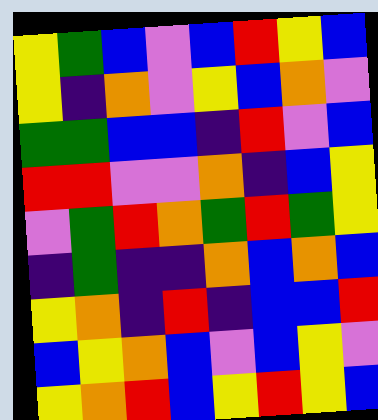[["yellow", "green", "blue", "violet", "blue", "red", "yellow", "blue"], ["yellow", "indigo", "orange", "violet", "yellow", "blue", "orange", "violet"], ["green", "green", "blue", "blue", "indigo", "red", "violet", "blue"], ["red", "red", "violet", "violet", "orange", "indigo", "blue", "yellow"], ["violet", "green", "red", "orange", "green", "red", "green", "yellow"], ["indigo", "green", "indigo", "indigo", "orange", "blue", "orange", "blue"], ["yellow", "orange", "indigo", "red", "indigo", "blue", "blue", "red"], ["blue", "yellow", "orange", "blue", "violet", "blue", "yellow", "violet"], ["yellow", "orange", "red", "blue", "yellow", "red", "yellow", "blue"]]